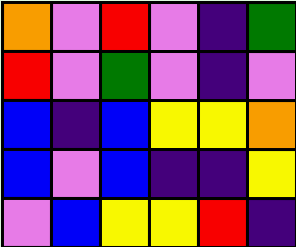[["orange", "violet", "red", "violet", "indigo", "green"], ["red", "violet", "green", "violet", "indigo", "violet"], ["blue", "indigo", "blue", "yellow", "yellow", "orange"], ["blue", "violet", "blue", "indigo", "indigo", "yellow"], ["violet", "blue", "yellow", "yellow", "red", "indigo"]]